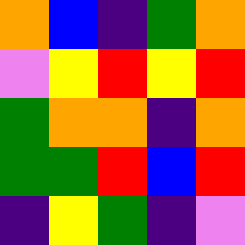[["orange", "blue", "indigo", "green", "orange"], ["violet", "yellow", "red", "yellow", "red"], ["green", "orange", "orange", "indigo", "orange"], ["green", "green", "red", "blue", "red"], ["indigo", "yellow", "green", "indigo", "violet"]]